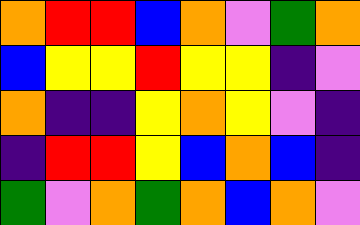[["orange", "red", "red", "blue", "orange", "violet", "green", "orange"], ["blue", "yellow", "yellow", "red", "yellow", "yellow", "indigo", "violet"], ["orange", "indigo", "indigo", "yellow", "orange", "yellow", "violet", "indigo"], ["indigo", "red", "red", "yellow", "blue", "orange", "blue", "indigo"], ["green", "violet", "orange", "green", "orange", "blue", "orange", "violet"]]